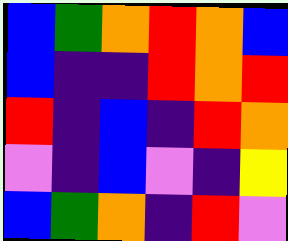[["blue", "green", "orange", "red", "orange", "blue"], ["blue", "indigo", "indigo", "red", "orange", "red"], ["red", "indigo", "blue", "indigo", "red", "orange"], ["violet", "indigo", "blue", "violet", "indigo", "yellow"], ["blue", "green", "orange", "indigo", "red", "violet"]]